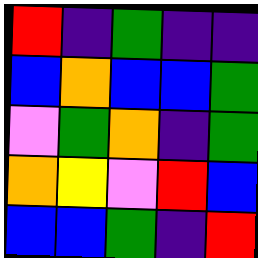[["red", "indigo", "green", "indigo", "indigo"], ["blue", "orange", "blue", "blue", "green"], ["violet", "green", "orange", "indigo", "green"], ["orange", "yellow", "violet", "red", "blue"], ["blue", "blue", "green", "indigo", "red"]]